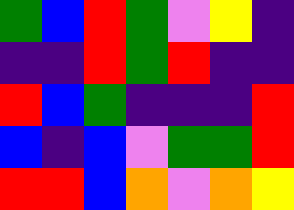[["green", "blue", "red", "green", "violet", "yellow", "indigo"], ["indigo", "indigo", "red", "green", "red", "indigo", "indigo"], ["red", "blue", "green", "indigo", "indigo", "indigo", "red"], ["blue", "indigo", "blue", "violet", "green", "green", "red"], ["red", "red", "blue", "orange", "violet", "orange", "yellow"]]